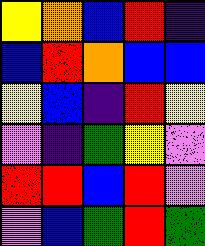[["yellow", "orange", "blue", "red", "indigo"], ["blue", "red", "orange", "blue", "blue"], ["yellow", "blue", "indigo", "red", "yellow"], ["violet", "indigo", "green", "yellow", "violet"], ["red", "red", "blue", "red", "violet"], ["violet", "blue", "green", "red", "green"]]